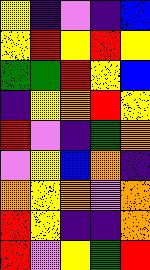[["yellow", "indigo", "violet", "indigo", "blue"], ["yellow", "red", "yellow", "red", "yellow"], ["green", "green", "red", "yellow", "blue"], ["indigo", "yellow", "orange", "red", "yellow"], ["red", "violet", "indigo", "green", "orange"], ["violet", "yellow", "blue", "orange", "indigo"], ["orange", "yellow", "orange", "violet", "orange"], ["red", "yellow", "indigo", "indigo", "orange"], ["red", "violet", "yellow", "green", "red"]]